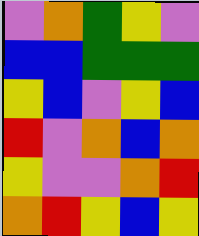[["violet", "orange", "green", "yellow", "violet"], ["blue", "blue", "green", "green", "green"], ["yellow", "blue", "violet", "yellow", "blue"], ["red", "violet", "orange", "blue", "orange"], ["yellow", "violet", "violet", "orange", "red"], ["orange", "red", "yellow", "blue", "yellow"]]